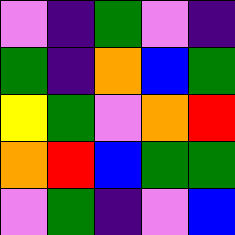[["violet", "indigo", "green", "violet", "indigo"], ["green", "indigo", "orange", "blue", "green"], ["yellow", "green", "violet", "orange", "red"], ["orange", "red", "blue", "green", "green"], ["violet", "green", "indigo", "violet", "blue"]]